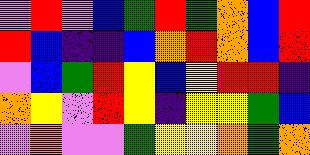[["violet", "red", "violet", "blue", "green", "red", "green", "orange", "blue", "red"], ["red", "blue", "indigo", "indigo", "blue", "orange", "red", "orange", "blue", "red"], ["violet", "blue", "green", "red", "yellow", "blue", "yellow", "red", "red", "indigo"], ["orange", "yellow", "violet", "red", "yellow", "indigo", "yellow", "yellow", "green", "blue"], ["violet", "orange", "violet", "violet", "green", "yellow", "yellow", "orange", "green", "orange"]]